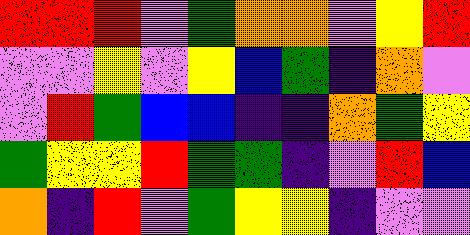[["red", "red", "red", "violet", "green", "orange", "orange", "violet", "yellow", "red"], ["violet", "violet", "yellow", "violet", "yellow", "blue", "green", "indigo", "orange", "violet"], ["violet", "red", "green", "blue", "blue", "indigo", "indigo", "orange", "green", "yellow"], ["green", "yellow", "yellow", "red", "green", "green", "indigo", "violet", "red", "blue"], ["orange", "indigo", "red", "violet", "green", "yellow", "yellow", "indigo", "violet", "violet"]]